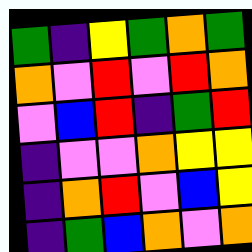[["green", "indigo", "yellow", "green", "orange", "green"], ["orange", "violet", "red", "violet", "red", "orange"], ["violet", "blue", "red", "indigo", "green", "red"], ["indigo", "violet", "violet", "orange", "yellow", "yellow"], ["indigo", "orange", "red", "violet", "blue", "yellow"], ["indigo", "green", "blue", "orange", "violet", "orange"]]